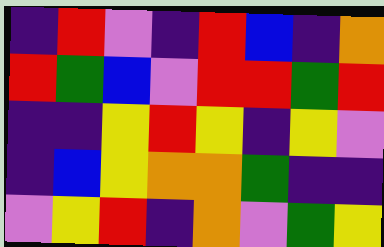[["indigo", "red", "violet", "indigo", "red", "blue", "indigo", "orange"], ["red", "green", "blue", "violet", "red", "red", "green", "red"], ["indigo", "indigo", "yellow", "red", "yellow", "indigo", "yellow", "violet"], ["indigo", "blue", "yellow", "orange", "orange", "green", "indigo", "indigo"], ["violet", "yellow", "red", "indigo", "orange", "violet", "green", "yellow"]]